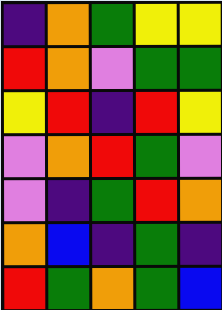[["indigo", "orange", "green", "yellow", "yellow"], ["red", "orange", "violet", "green", "green"], ["yellow", "red", "indigo", "red", "yellow"], ["violet", "orange", "red", "green", "violet"], ["violet", "indigo", "green", "red", "orange"], ["orange", "blue", "indigo", "green", "indigo"], ["red", "green", "orange", "green", "blue"]]